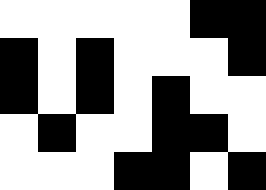[["white", "white", "white", "white", "white", "black", "black"], ["black", "white", "black", "white", "white", "white", "black"], ["black", "white", "black", "white", "black", "white", "white"], ["white", "black", "white", "white", "black", "black", "white"], ["white", "white", "white", "black", "black", "white", "black"]]